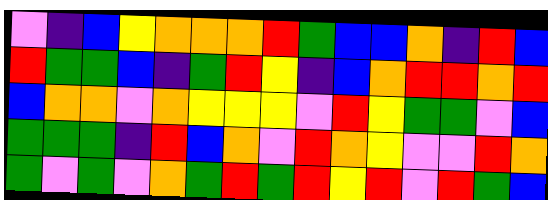[["violet", "indigo", "blue", "yellow", "orange", "orange", "orange", "red", "green", "blue", "blue", "orange", "indigo", "red", "blue"], ["red", "green", "green", "blue", "indigo", "green", "red", "yellow", "indigo", "blue", "orange", "red", "red", "orange", "red"], ["blue", "orange", "orange", "violet", "orange", "yellow", "yellow", "yellow", "violet", "red", "yellow", "green", "green", "violet", "blue"], ["green", "green", "green", "indigo", "red", "blue", "orange", "violet", "red", "orange", "yellow", "violet", "violet", "red", "orange"], ["green", "violet", "green", "violet", "orange", "green", "red", "green", "red", "yellow", "red", "violet", "red", "green", "blue"]]